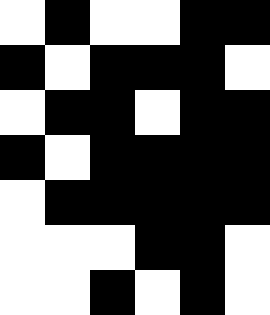[["white", "black", "white", "white", "black", "black"], ["black", "white", "black", "black", "black", "white"], ["white", "black", "black", "white", "black", "black"], ["black", "white", "black", "black", "black", "black"], ["white", "black", "black", "black", "black", "black"], ["white", "white", "white", "black", "black", "white"], ["white", "white", "black", "white", "black", "white"]]